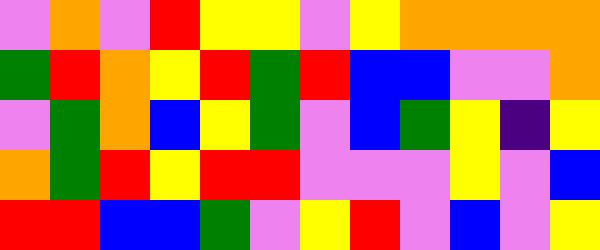[["violet", "orange", "violet", "red", "yellow", "yellow", "violet", "yellow", "orange", "orange", "orange", "orange"], ["green", "red", "orange", "yellow", "red", "green", "red", "blue", "blue", "violet", "violet", "orange"], ["violet", "green", "orange", "blue", "yellow", "green", "violet", "blue", "green", "yellow", "indigo", "yellow"], ["orange", "green", "red", "yellow", "red", "red", "violet", "violet", "violet", "yellow", "violet", "blue"], ["red", "red", "blue", "blue", "green", "violet", "yellow", "red", "violet", "blue", "violet", "yellow"]]